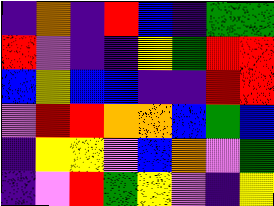[["indigo", "orange", "indigo", "red", "blue", "indigo", "green", "green"], ["red", "violet", "indigo", "indigo", "yellow", "green", "red", "red"], ["blue", "yellow", "blue", "blue", "indigo", "indigo", "red", "red"], ["violet", "red", "red", "orange", "orange", "blue", "green", "blue"], ["indigo", "yellow", "yellow", "violet", "blue", "orange", "violet", "green"], ["indigo", "violet", "red", "green", "yellow", "violet", "indigo", "yellow"]]